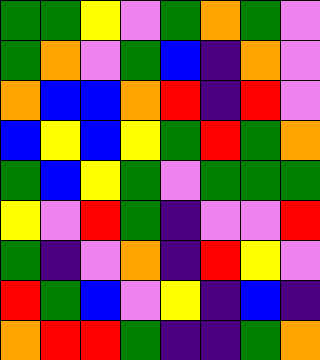[["green", "green", "yellow", "violet", "green", "orange", "green", "violet"], ["green", "orange", "violet", "green", "blue", "indigo", "orange", "violet"], ["orange", "blue", "blue", "orange", "red", "indigo", "red", "violet"], ["blue", "yellow", "blue", "yellow", "green", "red", "green", "orange"], ["green", "blue", "yellow", "green", "violet", "green", "green", "green"], ["yellow", "violet", "red", "green", "indigo", "violet", "violet", "red"], ["green", "indigo", "violet", "orange", "indigo", "red", "yellow", "violet"], ["red", "green", "blue", "violet", "yellow", "indigo", "blue", "indigo"], ["orange", "red", "red", "green", "indigo", "indigo", "green", "orange"]]